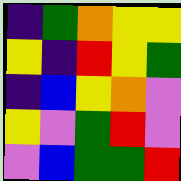[["indigo", "green", "orange", "yellow", "yellow"], ["yellow", "indigo", "red", "yellow", "green"], ["indigo", "blue", "yellow", "orange", "violet"], ["yellow", "violet", "green", "red", "violet"], ["violet", "blue", "green", "green", "red"]]